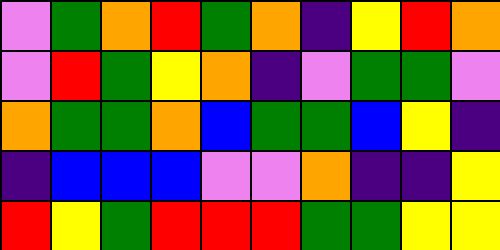[["violet", "green", "orange", "red", "green", "orange", "indigo", "yellow", "red", "orange"], ["violet", "red", "green", "yellow", "orange", "indigo", "violet", "green", "green", "violet"], ["orange", "green", "green", "orange", "blue", "green", "green", "blue", "yellow", "indigo"], ["indigo", "blue", "blue", "blue", "violet", "violet", "orange", "indigo", "indigo", "yellow"], ["red", "yellow", "green", "red", "red", "red", "green", "green", "yellow", "yellow"]]